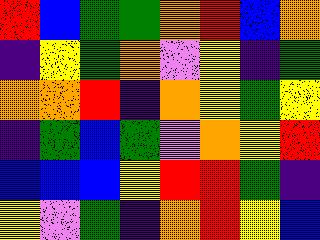[["red", "blue", "green", "green", "orange", "red", "blue", "orange"], ["indigo", "yellow", "green", "orange", "violet", "yellow", "indigo", "green"], ["orange", "orange", "red", "indigo", "orange", "yellow", "green", "yellow"], ["indigo", "green", "blue", "green", "violet", "orange", "yellow", "red"], ["blue", "blue", "blue", "yellow", "red", "red", "green", "indigo"], ["yellow", "violet", "green", "indigo", "orange", "red", "yellow", "blue"]]